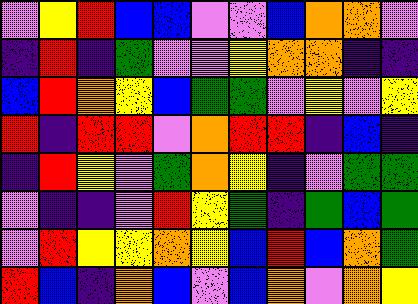[["violet", "yellow", "red", "blue", "blue", "violet", "violet", "blue", "orange", "orange", "violet"], ["indigo", "red", "indigo", "green", "violet", "violet", "yellow", "orange", "orange", "indigo", "indigo"], ["blue", "red", "orange", "yellow", "blue", "green", "green", "violet", "yellow", "violet", "yellow"], ["red", "indigo", "red", "red", "violet", "orange", "red", "red", "indigo", "blue", "indigo"], ["indigo", "red", "yellow", "violet", "green", "orange", "yellow", "indigo", "violet", "green", "green"], ["violet", "indigo", "indigo", "violet", "red", "yellow", "green", "indigo", "green", "blue", "green"], ["violet", "red", "yellow", "yellow", "orange", "yellow", "blue", "red", "blue", "orange", "green"], ["red", "blue", "indigo", "orange", "blue", "violet", "blue", "orange", "violet", "orange", "yellow"]]